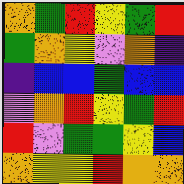[["orange", "green", "red", "yellow", "green", "red"], ["green", "orange", "yellow", "violet", "orange", "indigo"], ["indigo", "blue", "blue", "green", "blue", "blue"], ["violet", "orange", "red", "yellow", "green", "red"], ["red", "violet", "green", "green", "yellow", "blue"], ["orange", "yellow", "yellow", "red", "orange", "orange"]]